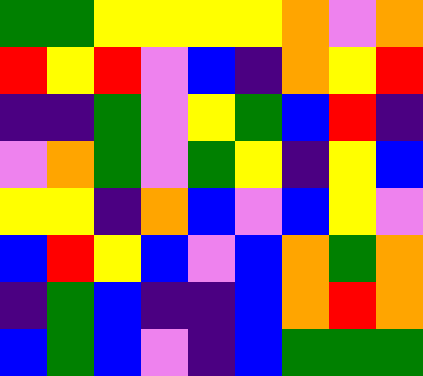[["green", "green", "yellow", "yellow", "yellow", "yellow", "orange", "violet", "orange"], ["red", "yellow", "red", "violet", "blue", "indigo", "orange", "yellow", "red"], ["indigo", "indigo", "green", "violet", "yellow", "green", "blue", "red", "indigo"], ["violet", "orange", "green", "violet", "green", "yellow", "indigo", "yellow", "blue"], ["yellow", "yellow", "indigo", "orange", "blue", "violet", "blue", "yellow", "violet"], ["blue", "red", "yellow", "blue", "violet", "blue", "orange", "green", "orange"], ["indigo", "green", "blue", "indigo", "indigo", "blue", "orange", "red", "orange"], ["blue", "green", "blue", "violet", "indigo", "blue", "green", "green", "green"]]